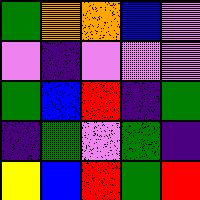[["green", "orange", "orange", "blue", "violet"], ["violet", "indigo", "violet", "violet", "violet"], ["green", "blue", "red", "indigo", "green"], ["indigo", "green", "violet", "green", "indigo"], ["yellow", "blue", "red", "green", "red"]]